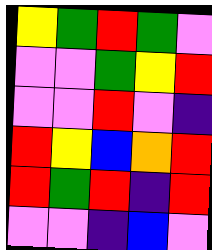[["yellow", "green", "red", "green", "violet"], ["violet", "violet", "green", "yellow", "red"], ["violet", "violet", "red", "violet", "indigo"], ["red", "yellow", "blue", "orange", "red"], ["red", "green", "red", "indigo", "red"], ["violet", "violet", "indigo", "blue", "violet"]]